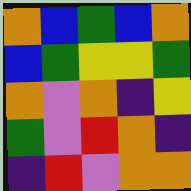[["orange", "blue", "green", "blue", "orange"], ["blue", "green", "yellow", "yellow", "green"], ["orange", "violet", "orange", "indigo", "yellow"], ["green", "violet", "red", "orange", "indigo"], ["indigo", "red", "violet", "orange", "orange"]]